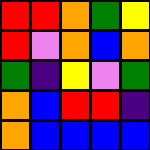[["red", "red", "orange", "green", "yellow"], ["red", "violet", "orange", "blue", "orange"], ["green", "indigo", "yellow", "violet", "green"], ["orange", "blue", "red", "red", "indigo"], ["orange", "blue", "blue", "blue", "blue"]]